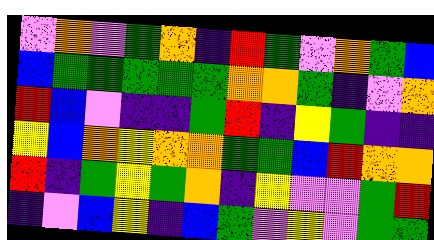[["violet", "orange", "violet", "green", "orange", "indigo", "red", "green", "violet", "orange", "green", "blue"], ["blue", "green", "green", "green", "green", "green", "orange", "orange", "green", "indigo", "violet", "orange"], ["red", "blue", "violet", "indigo", "indigo", "green", "red", "indigo", "yellow", "green", "indigo", "indigo"], ["yellow", "blue", "orange", "yellow", "orange", "orange", "green", "green", "blue", "red", "orange", "orange"], ["red", "indigo", "green", "yellow", "green", "orange", "indigo", "yellow", "violet", "violet", "green", "red"], ["indigo", "violet", "blue", "yellow", "indigo", "blue", "green", "violet", "yellow", "violet", "green", "green"]]